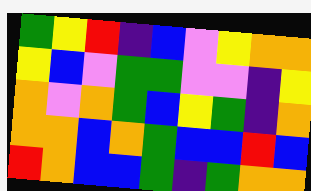[["green", "yellow", "red", "indigo", "blue", "violet", "yellow", "orange", "orange"], ["yellow", "blue", "violet", "green", "green", "violet", "violet", "indigo", "yellow"], ["orange", "violet", "orange", "green", "blue", "yellow", "green", "indigo", "orange"], ["orange", "orange", "blue", "orange", "green", "blue", "blue", "red", "blue"], ["red", "orange", "blue", "blue", "green", "indigo", "green", "orange", "orange"]]